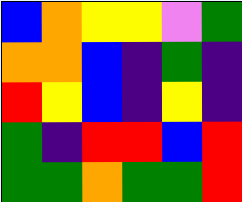[["blue", "orange", "yellow", "yellow", "violet", "green"], ["orange", "orange", "blue", "indigo", "green", "indigo"], ["red", "yellow", "blue", "indigo", "yellow", "indigo"], ["green", "indigo", "red", "red", "blue", "red"], ["green", "green", "orange", "green", "green", "red"]]